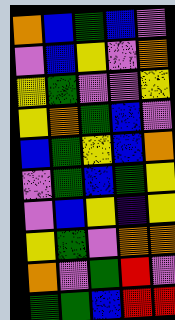[["orange", "blue", "green", "blue", "violet"], ["violet", "blue", "yellow", "violet", "orange"], ["yellow", "green", "violet", "violet", "yellow"], ["yellow", "orange", "green", "blue", "violet"], ["blue", "green", "yellow", "blue", "orange"], ["violet", "green", "blue", "green", "yellow"], ["violet", "blue", "yellow", "indigo", "yellow"], ["yellow", "green", "violet", "orange", "orange"], ["orange", "violet", "green", "red", "violet"], ["green", "green", "blue", "red", "red"]]